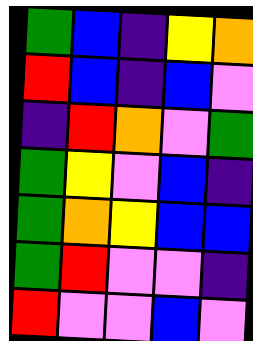[["green", "blue", "indigo", "yellow", "orange"], ["red", "blue", "indigo", "blue", "violet"], ["indigo", "red", "orange", "violet", "green"], ["green", "yellow", "violet", "blue", "indigo"], ["green", "orange", "yellow", "blue", "blue"], ["green", "red", "violet", "violet", "indigo"], ["red", "violet", "violet", "blue", "violet"]]